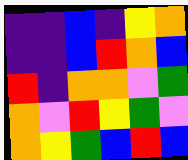[["indigo", "indigo", "blue", "indigo", "yellow", "orange"], ["indigo", "indigo", "blue", "red", "orange", "blue"], ["red", "indigo", "orange", "orange", "violet", "green"], ["orange", "violet", "red", "yellow", "green", "violet"], ["orange", "yellow", "green", "blue", "red", "blue"]]